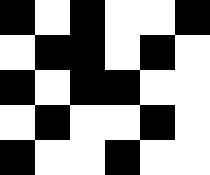[["black", "white", "black", "white", "white", "black"], ["white", "black", "black", "white", "black", "white"], ["black", "white", "black", "black", "white", "white"], ["white", "black", "white", "white", "black", "white"], ["black", "white", "white", "black", "white", "white"]]